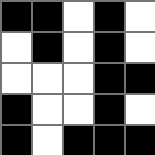[["black", "black", "white", "black", "white"], ["white", "black", "white", "black", "white"], ["white", "white", "white", "black", "black"], ["black", "white", "white", "black", "white"], ["black", "white", "black", "black", "black"]]